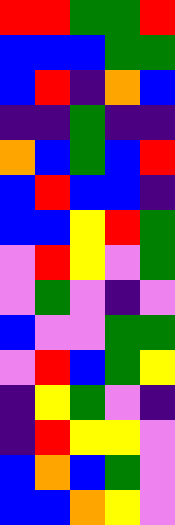[["red", "red", "green", "green", "red"], ["blue", "blue", "blue", "green", "green"], ["blue", "red", "indigo", "orange", "blue"], ["indigo", "indigo", "green", "indigo", "indigo"], ["orange", "blue", "green", "blue", "red"], ["blue", "red", "blue", "blue", "indigo"], ["blue", "blue", "yellow", "red", "green"], ["violet", "red", "yellow", "violet", "green"], ["violet", "green", "violet", "indigo", "violet"], ["blue", "violet", "violet", "green", "green"], ["violet", "red", "blue", "green", "yellow"], ["indigo", "yellow", "green", "violet", "indigo"], ["indigo", "red", "yellow", "yellow", "violet"], ["blue", "orange", "blue", "green", "violet"], ["blue", "blue", "orange", "yellow", "violet"]]